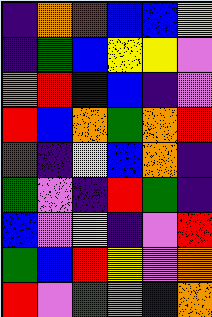[["indigo", "orange", "red", "blue", "blue", "yellow"], ["indigo", "green", "blue", "yellow", "yellow", "violet"], ["orange", "red", "indigo", "blue", "indigo", "violet"], ["red", "blue", "orange", "green", "orange", "red"], ["red", "indigo", "yellow", "blue", "orange", "indigo"], ["green", "violet", "indigo", "red", "green", "indigo"], ["blue", "violet", "yellow", "indigo", "violet", "red"], ["green", "blue", "red", "yellow", "violet", "orange"], ["red", "violet", "green", "violet", "indigo", "orange"]]